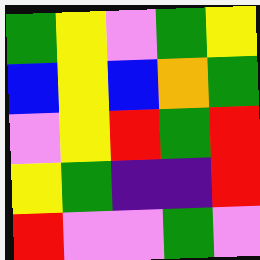[["green", "yellow", "violet", "green", "yellow"], ["blue", "yellow", "blue", "orange", "green"], ["violet", "yellow", "red", "green", "red"], ["yellow", "green", "indigo", "indigo", "red"], ["red", "violet", "violet", "green", "violet"]]